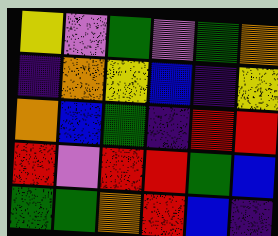[["yellow", "violet", "green", "violet", "green", "orange"], ["indigo", "orange", "yellow", "blue", "indigo", "yellow"], ["orange", "blue", "green", "indigo", "red", "red"], ["red", "violet", "red", "red", "green", "blue"], ["green", "green", "orange", "red", "blue", "indigo"]]